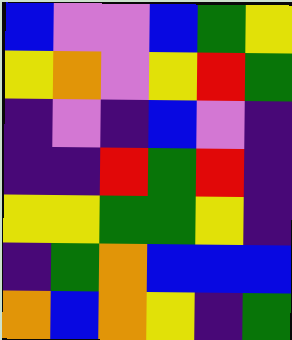[["blue", "violet", "violet", "blue", "green", "yellow"], ["yellow", "orange", "violet", "yellow", "red", "green"], ["indigo", "violet", "indigo", "blue", "violet", "indigo"], ["indigo", "indigo", "red", "green", "red", "indigo"], ["yellow", "yellow", "green", "green", "yellow", "indigo"], ["indigo", "green", "orange", "blue", "blue", "blue"], ["orange", "blue", "orange", "yellow", "indigo", "green"]]